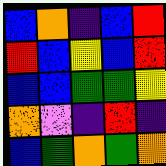[["blue", "orange", "indigo", "blue", "red"], ["red", "blue", "yellow", "blue", "red"], ["blue", "blue", "green", "green", "yellow"], ["orange", "violet", "indigo", "red", "indigo"], ["blue", "green", "orange", "green", "orange"]]